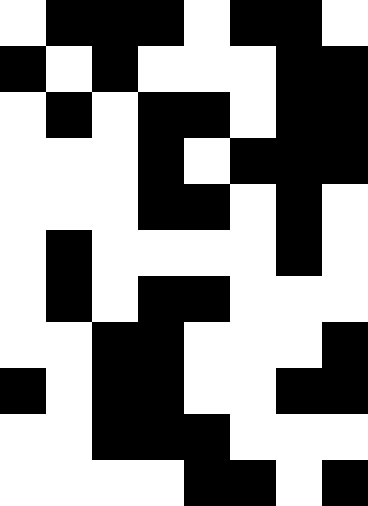[["white", "black", "black", "black", "white", "black", "black", "white"], ["black", "white", "black", "white", "white", "white", "black", "black"], ["white", "black", "white", "black", "black", "white", "black", "black"], ["white", "white", "white", "black", "white", "black", "black", "black"], ["white", "white", "white", "black", "black", "white", "black", "white"], ["white", "black", "white", "white", "white", "white", "black", "white"], ["white", "black", "white", "black", "black", "white", "white", "white"], ["white", "white", "black", "black", "white", "white", "white", "black"], ["black", "white", "black", "black", "white", "white", "black", "black"], ["white", "white", "black", "black", "black", "white", "white", "white"], ["white", "white", "white", "white", "black", "black", "white", "black"]]